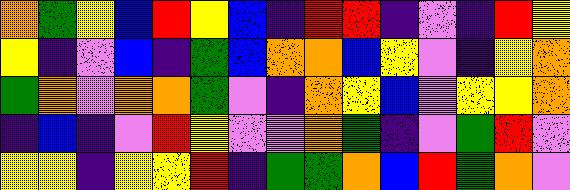[["orange", "green", "yellow", "blue", "red", "yellow", "blue", "indigo", "red", "red", "indigo", "violet", "indigo", "red", "yellow"], ["yellow", "indigo", "violet", "blue", "indigo", "green", "blue", "orange", "orange", "blue", "yellow", "violet", "indigo", "yellow", "orange"], ["green", "orange", "violet", "orange", "orange", "green", "violet", "indigo", "orange", "yellow", "blue", "violet", "yellow", "yellow", "orange"], ["indigo", "blue", "indigo", "violet", "red", "yellow", "violet", "violet", "orange", "green", "indigo", "violet", "green", "red", "violet"], ["yellow", "yellow", "indigo", "yellow", "yellow", "red", "indigo", "green", "green", "orange", "blue", "red", "green", "orange", "violet"]]